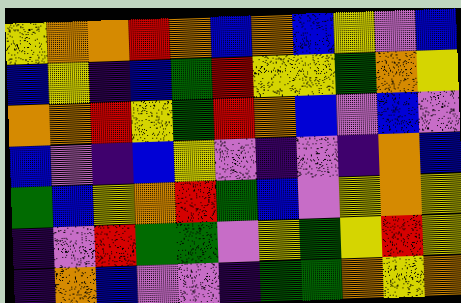[["yellow", "orange", "orange", "red", "orange", "blue", "orange", "blue", "yellow", "violet", "blue"], ["blue", "yellow", "indigo", "blue", "green", "red", "yellow", "yellow", "green", "orange", "yellow"], ["orange", "orange", "red", "yellow", "green", "red", "orange", "blue", "violet", "blue", "violet"], ["blue", "violet", "indigo", "blue", "yellow", "violet", "indigo", "violet", "indigo", "orange", "blue"], ["green", "blue", "yellow", "orange", "red", "green", "blue", "violet", "yellow", "orange", "yellow"], ["indigo", "violet", "red", "green", "green", "violet", "yellow", "green", "yellow", "red", "yellow"], ["indigo", "orange", "blue", "violet", "violet", "indigo", "green", "green", "orange", "yellow", "orange"]]